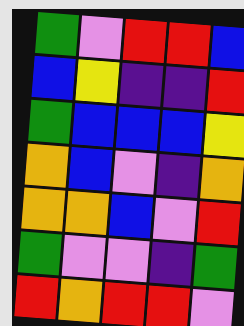[["green", "violet", "red", "red", "blue"], ["blue", "yellow", "indigo", "indigo", "red"], ["green", "blue", "blue", "blue", "yellow"], ["orange", "blue", "violet", "indigo", "orange"], ["orange", "orange", "blue", "violet", "red"], ["green", "violet", "violet", "indigo", "green"], ["red", "orange", "red", "red", "violet"]]